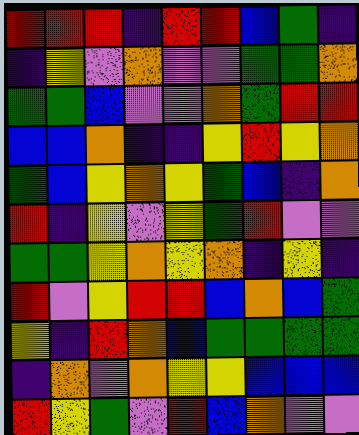[["red", "red", "red", "indigo", "red", "red", "blue", "green", "indigo"], ["indigo", "yellow", "violet", "orange", "violet", "violet", "green", "green", "orange"], ["green", "green", "blue", "violet", "violet", "orange", "green", "red", "red"], ["blue", "blue", "orange", "indigo", "indigo", "yellow", "red", "yellow", "orange"], ["green", "blue", "yellow", "orange", "yellow", "green", "blue", "indigo", "orange"], ["red", "indigo", "yellow", "violet", "yellow", "green", "red", "violet", "violet"], ["green", "green", "yellow", "orange", "yellow", "orange", "indigo", "yellow", "indigo"], ["red", "violet", "yellow", "red", "red", "blue", "orange", "blue", "green"], ["yellow", "indigo", "red", "orange", "blue", "green", "green", "green", "green"], ["indigo", "orange", "violet", "orange", "yellow", "yellow", "blue", "blue", "blue"], ["red", "yellow", "green", "violet", "red", "blue", "orange", "violet", "violet"]]